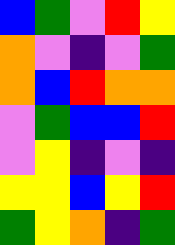[["blue", "green", "violet", "red", "yellow"], ["orange", "violet", "indigo", "violet", "green"], ["orange", "blue", "red", "orange", "orange"], ["violet", "green", "blue", "blue", "red"], ["violet", "yellow", "indigo", "violet", "indigo"], ["yellow", "yellow", "blue", "yellow", "red"], ["green", "yellow", "orange", "indigo", "green"]]